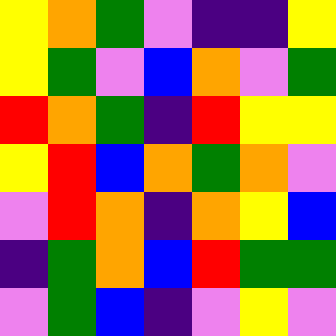[["yellow", "orange", "green", "violet", "indigo", "indigo", "yellow"], ["yellow", "green", "violet", "blue", "orange", "violet", "green"], ["red", "orange", "green", "indigo", "red", "yellow", "yellow"], ["yellow", "red", "blue", "orange", "green", "orange", "violet"], ["violet", "red", "orange", "indigo", "orange", "yellow", "blue"], ["indigo", "green", "orange", "blue", "red", "green", "green"], ["violet", "green", "blue", "indigo", "violet", "yellow", "violet"]]